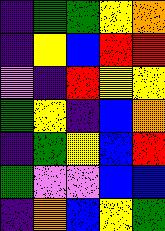[["indigo", "green", "green", "yellow", "orange"], ["indigo", "yellow", "blue", "red", "red"], ["violet", "indigo", "red", "yellow", "yellow"], ["green", "yellow", "indigo", "blue", "orange"], ["indigo", "green", "yellow", "blue", "red"], ["green", "violet", "violet", "blue", "blue"], ["indigo", "orange", "blue", "yellow", "green"]]